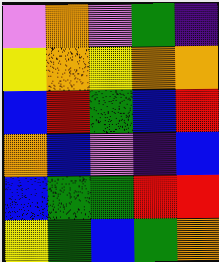[["violet", "orange", "violet", "green", "indigo"], ["yellow", "orange", "yellow", "orange", "orange"], ["blue", "red", "green", "blue", "red"], ["orange", "blue", "violet", "indigo", "blue"], ["blue", "green", "green", "red", "red"], ["yellow", "green", "blue", "green", "orange"]]